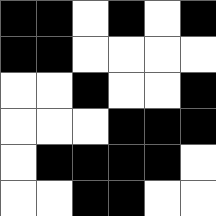[["black", "black", "white", "black", "white", "black"], ["black", "black", "white", "white", "white", "white"], ["white", "white", "black", "white", "white", "black"], ["white", "white", "white", "black", "black", "black"], ["white", "black", "black", "black", "black", "white"], ["white", "white", "black", "black", "white", "white"]]